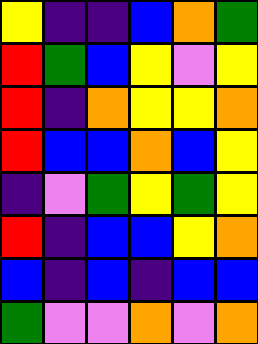[["yellow", "indigo", "indigo", "blue", "orange", "green"], ["red", "green", "blue", "yellow", "violet", "yellow"], ["red", "indigo", "orange", "yellow", "yellow", "orange"], ["red", "blue", "blue", "orange", "blue", "yellow"], ["indigo", "violet", "green", "yellow", "green", "yellow"], ["red", "indigo", "blue", "blue", "yellow", "orange"], ["blue", "indigo", "blue", "indigo", "blue", "blue"], ["green", "violet", "violet", "orange", "violet", "orange"]]